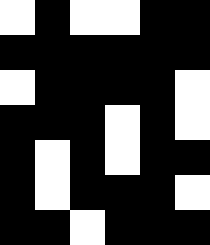[["white", "black", "white", "white", "black", "black"], ["black", "black", "black", "black", "black", "black"], ["white", "black", "black", "black", "black", "white"], ["black", "black", "black", "white", "black", "white"], ["black", "white", "black", "white", "black", "black"], ["black", "white", "black", "black", "black", "white"], ["black", "black", "white", "black", "black", "black"]]